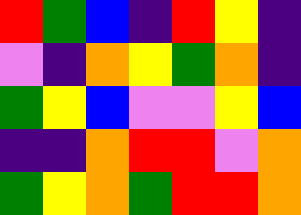[["red", "green", "blue", "indigo", "red", "yellow", "indigo"], ["violet", "indigo", "orange", "yellow", "green", "orange", "indigo"], ["green", "yellow", "blue", "violet", "violet", "yellow", "blue"], ["indigo", "indigo", "orange", "red", "red", "violet", "orange"], ["green", "yellow", "orange", "green", "red", "red", "orange"]]